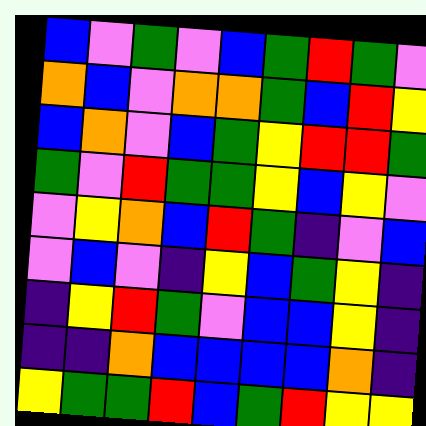[["blue", "violet", "green", "violet", "blue", "green", "red", "green", "violet"], ["orange", "blue", "violet", "orange", "orange", "green", "blue", "red", "yellow"], ["blue", "orange", "violet", "blue", "green", "yellow", "red", "red", "green"], ["green", "violet", "red", "green", "green", "yellow", "blue", "yellow", "violet"], ["violet", "yellow", "orange", "blue", "red", "green", "indigo", "violet", "blue"], ["violet", "blue", "violet", "indigo", "yellow", "blue", "green", "yellow", "indigo"], ["indigo", "yellow", "red", "green", "violet", "blue", "blue", "yellow", "indigo"], ["indigo", "indigo", "orange", "blue", "blue", "blue", "blue", "orange", "indigo"], ["yellow", "green", "green", "red", "blue", "green", "red", "yellow", "yellow"]]